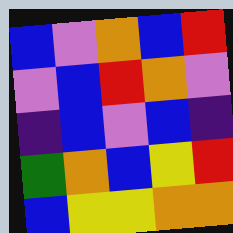[["blue", "violet", "orange", "blue", "red"], ["violet", "blue", "red", "orange", "violet"], ["indigo", "blue", "violet", "blue", "indigo"], ["green", "orange", "blue", "yellow", "red"], ["blue", "yellow", "yellow", "orange", "orange"]]